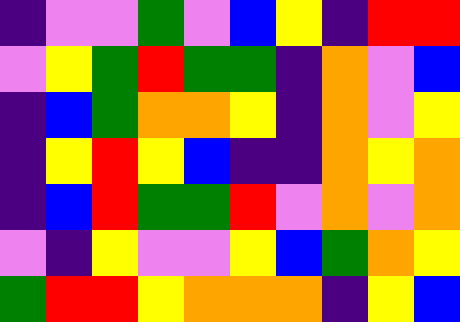[["indigo", "violet", "violet", "green", "violet", "blue", "yellow", "indigo", "red", "red"], ["violet", "yellow", "green", "red", "green", "green", "indigo", "orange", "violet", "blue"], ["indigo", "blue", "green", "orange", "orange", "yellow", "indigo", "orange", "violet", "yellow"], ["indigo", "yellow", "red", "yellow", "blue", "indigo", "indigo", "orange", "yellow", "orange"], ["indigo", "blue", "red", "green", "green", "red", "violet", "orange", "violet", "orange"], ["violet", "indigo", "yellow", "violet", "violet", "yellow", "blue", "green", "orange", "yellow"], ["green", "red", "red", "yellow", "orange", "orange", "orange", "indigo", "yellow", "blue"]]